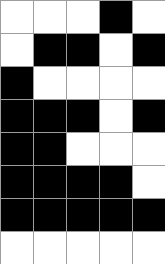[["white", "white", "white", "black", "white"], ["white", "black", "black", "white", "black"], ["black", "white", "white", "white", "white"], ["black", "black", "black", "white", "black"], ["black", "black", "white", "white", "white"], ["black", "black", "black", "black", "white"], ["black", "black", "black", "black", "black"], ["white", "white", "white", "white", "white"]]